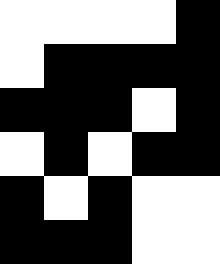[["white", "white", "white", "white", "black"], ["white", "black", "black", "black", "black"], ["black", "black", "black", "white", "black"], ["white", "black", "white", "black", "black"], ["black", "white", "black", "white", "white"], ["black", "black", "black", "white", "white"]]